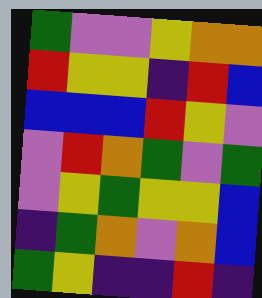[["green", "violet", "violet", "yellow", "orange", "orange"], ["red", "yellow", "yellow", "indigo", "red", "blue"], ["blue", "blue", "blue", "red", "yellow", "violet"], ["violet", "red", "orange", "green", "violet", "green"], ["violet", "yellow", "green", "yellow", "yellow", "blue"], ["indigo", "green", "orange", "violet", "orange", "blue"], ["green", "yellow", "indigo", "indigo", "red", "indigo"]]